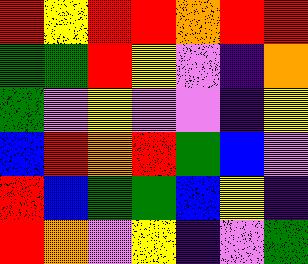[["red", "yellow", "red", "red", "orange", "red", "red"], ["green", "green", "red", "yellow", "violet", "indigo", "orange"], ["green", "violet", "yellow", "violet", "violet", "indigo", "yellow"], ["blue", "red", "orange", "red", "green", "blue", "violet"], ["red", "blue", "green", "green", "blue", "yellow", "indigo"], ["red", "orange", "violet", "yellow", "indigo", "violet", "green"]]